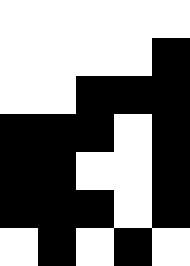[["white", "white", "white", "white", "white"], ["white", "white", "white", "white", "black"], ["white", "white", "black", "black", "black"], ["black", "black", "black", "white", "black"], ["black", "black", "white", "white", "black"], ["black", "black", "black", "white", "black"], ["white", "black", "white", "black", "white"]]